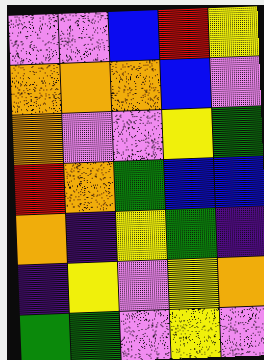[["violet", "violet", "blue", "red", "yellow"], ["orange", "orange", "orange", "blue", "violet"], ["orange", "violet", "violet", "yellow", "green"], ["red", "orange", "green", "blue", "blue"], ["orange", "indigo", "yellow", "green", "indigo"], ["indigo", "yellow", "violet", "yellow", "orange"], ["green", "green", "violet", "yellow", "violet"]]